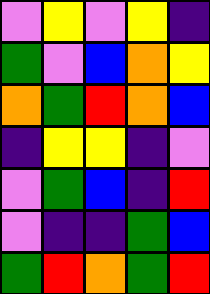[["violet", "yellow", "violet", "yellow", "indigo"], ["green", "violet", "blue", "orange", "yellow"], ["orange", "green", "red", "orange", "blue"], ["indigo", "yellow", "yellow", "indigo", "violet"], ["violet", "green", "blue", "indigo", "red"], ["violet", "indigo", "indigo", "green", "blue"], ["green", "red", "orange", "green", "red"]]